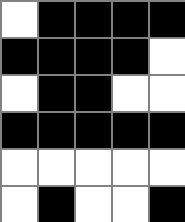[["white", "black", "black", "black", "black"], ["black", "black", "black", "black", "white"], ["white", "black", "black", "white", "white"], ["black", "black", "black", "black", "black"], ["white", "white", "white", "white", "white"], ["white", "black", "white", "white", "black"]]